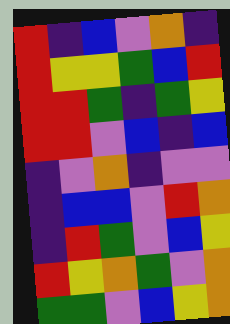[["red", "indigo", "blue", "violet", "orange", "indigo"], ["red", "yellow", "yellow", "green", "blue", "red"], ["red", "red", "green", "indigo", "green", "yellow"], ["red", "red", "violet", "blue", "indigo", "blue"], ["indigo", "violet", "orange", "indigo", "violet", "violet"], ["indigo", "blue", "blue", "violet", "red", "orange"], ["indigo", "red", "green", "violet", "blue", "yellow"], ["red", "yellow", "orange", "green", "violet", "orange"], ["green", "green", "violet", "blue", "yellow", "orange"]]